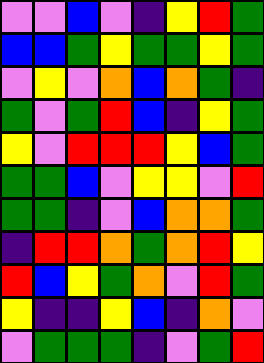[["violet", "violet", "blue", "violet", "indigo", "yellow", "red", "green"], ["blue", "blue", "green", "yellow", "green", "green", "yellow", "green"], ["violet", "yellow", "violet", "orange", "blue", "orange", "green", "indigo"], ["green", "violet", "green", "red", "blue", "indigo", "yellow", "green"], ["yellow", "violet", "red", "red", "red", "yellow", "blue", "green"], ["green", "green", "blue", "violet", "yellow", "yellow", "violet", "red"], ["green", "green", "indigo", "violet", "blue", "orange", "orange", "green"], ["indigo", "red", "red", "orange", "green", "orange", "red", "yellow"], ["red", "blue", "yellow", "green", "orange", "violet", "red", "green"], ["yellow", "indigo", "indigo", "yellow", "blue", "indigo", "orange", "violet"], ["violet", "green", "green", "green", "indigo", "violet", "green", "red"]]